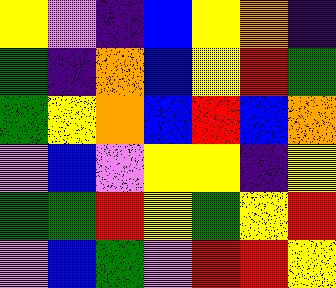[["yellow", "violet", "indigo", "blue", "yellow", "orange", "indigo"], ["green", "indigo", "orange", "blue", "yellow", "red", "green"], ["green", "yellow", "orange", "blue", "red", "blue", "orange"], ["violet", "blue", "violet", "yellow", "yellow", "indigo", "yellow"], ["green", "green", "red", "yellow", "green", "yellow", "red"], ["violet", "blue", "green", "violet", "red", "red", "yellow"]]